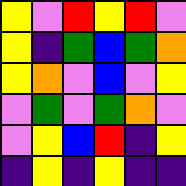[["yellow", "violet", "red", "yellow", "red", "violet"], ["yellow", "indigo", "green", "blue", "green", "orange"], ["yellow", "orange", "violet", "blue", "violet", "yellow"], ["violet", "green", "violet", "green", "orange", "violet"], ["violet", "yellow", "blue", "red", "indigo", "yellow"], ["indigo", "yellow", "indigo", "yellow", "indigo", "indigo"]]